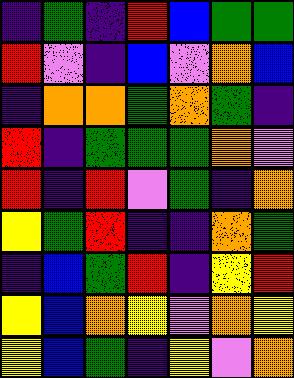[["indigo", "green", "indigo", "red", "blue", "green", "green"], ["red", "violet", "indigo", "blue", "violet", "orange", "blue"], ["indigo", "orange", "orange", "green", "orange", "green", "indigo"], ["red", "indigo", "green", "green", "green", "orange", "violet"], ["red", "indigo", "red", "violet", "green", "indigo", "orange"], ["yellow", "green", "red", "indigo", "indigo", "orange", "green"], ["indigo", "blue", "green", "red", "indigo", "yellow", "red"], ["yellow", "blue", "orange", "yellow", "violet", "orange", "yellow"], ["yellow", "blue", "green", "indigo", "yellow", "violet", "orange"]]